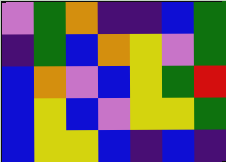[["violet", "green", "orange", "indigo", "indigo", "blue", "green"], ["indigo", "green", "blue", "orange", "yellow", "violet", "green"], ["blue", "orange", "violet", "blue", "yellow", "green", "red"], ["blue", "yellow", "blue", "violet", "yellow", "yellow", "green"], ["blue", "yellow", "yellow", "blue", "indigo", "blue", "indigo"]]